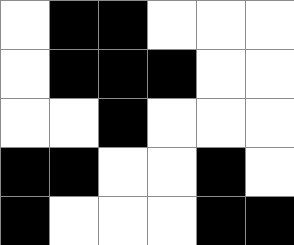[["white", "black", "black", "white", "white", "white"], ["white", "black", "black", "black", "white", "white"], ["white", "white", "black", "white", "white", "white"], ["black", "black", "white", "white", "black", "white"], ["black", "white", "white", "white", "black", "black"]]